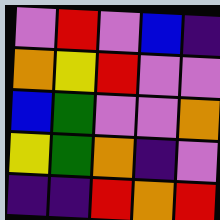[["violet", "red", "violet", "blue", "indigo"], ["orange", "yellow", "red", "violet", "violet"], ["blue", "green", "violet", "violet", "orange"], ["yellow", "green", "orange", "indigo", "violet"], ["indigo", "indigo", "red", "orange", "red"]]